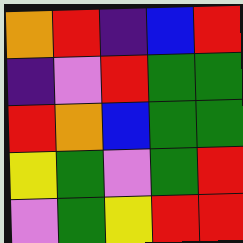[["orange", "red", "indigo", "blue", "red"], ["indigo", "violet", "red", "green", "green"], ["red", "orange", "blue", "green", "green"], ["yellow", "green", "violet", "green", "red"], ["violet", "green", "yellow", "red", "red"]]